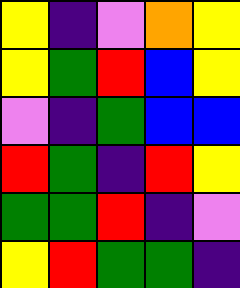[["yellow", "indigo", "violet", "orange", "yellow"], ["yellow", "green", "red", "blue", "yellow"], ["violet", "indigo", "green", "blue", "blue"], ["red", "green", "indigo", "red", "yellow"], ["green", "green", "red", "indigo", "violet"], ["yellow", "red", "green", "green", "indigo"]]